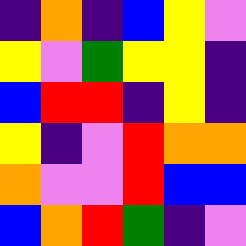[["indigo", "orange", "indigo", "blue", "yellow", "violet"], ["yellow", "violet", "green", "yellow", "yellow", "indigo"], ["blue", "red", "red", "indigo", "yellow", "indigo"], ["yellow", "indigo", "violet", "red", "orange", "orange"], ["orange", "violet", "violet", "red", "blue", "blue"], ["blue", "orange", "red", "green", "indigo", "violet"]]